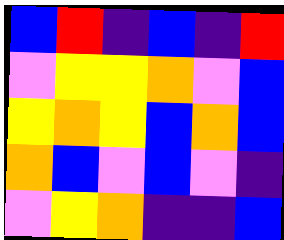[["blue", "red", "indigo", "blue", "indigo", "red"], ["violet", "yellow", "yellow", "orange", "violet", "blue"], ["yellow", "orange", "yellow", "blue", "orange", "blue"], ["orange", "blue", "violet", "blue", "violet", "indigo"], ["violet", "yellow", "orange", "indigo", "indigo", "blue"]]